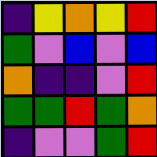[["indigo", "yellow", "orange", "yellow", "red"], ["green", "violet", "blue", "violet", "blue"], ["orange", "indigo", "indigo", "violet", "red"], ["green", "green", "red", "green", "orange"], ["indigo", "violet", "violet", "green", "red"]]